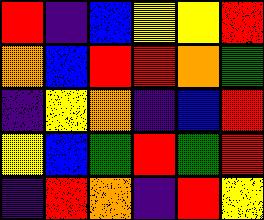[["red", "indigo", "blue", "yellow", "yellow", "red"], ["orange", "blue", "red", "red", "orange", "green"], ["indigo", "yellow", "orange", "indigo", "blue", "red"], ["yellow", "blue", "green", "red", "green", "red"], ["indigo", "red", "orange", "indigo", "red", "yellow"]]